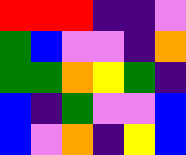[["red", "red", "red", "indigo", "indigo", "violet"], ["green", "blue", "violet", "violet", "indigo", "orange"], ["green", "green", "orange", "yellow", "green", "indigo"], ["blue", "indigo", "green", "violet", "violet", "blue"], ["blue", "violet", "orange", "indigo", "yellow", "blue"]]